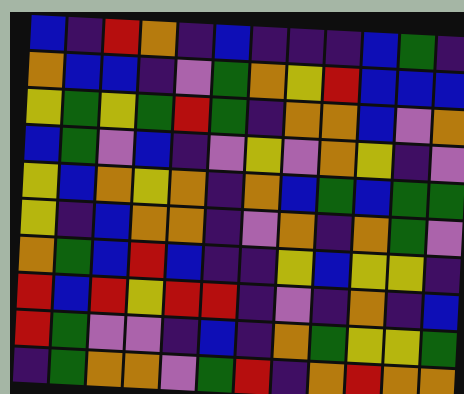[["blue", "indigo", "red", "orange", "indigo", "blue", "indigo", "indigo", "indigo", "blue", "green", "indigo"], ["orange", "blue", "blue", "indigo", "violet", "green", "orange", "yellow", "red", "blue", "blue", "blue"], ["yellow", "green", "yellow", "green", "red", "green", "indigo", "orange", "orange", "blue", "violet", "orange"], ["blue", "green", "violet", "blue", "indigo", "violet", "yellow", "violet", "orange", "yellow", "indigo", "violet"], ["yellow", "blue", "orange", "yellow", "orange", "indigo", "orange", "blue", "green", "blue", "green", "green"], ["yellow", "indigo", "blue", "orange", "orange", "indigo", "violet", "orange", "indigo", "orange", "green", "violet"], ["orange", "green", "blue", "red", "blue", "indigo", "indigo", "yellow", "blue", "yellow", "yellow", "indigo"], ["red", "blue", "red", "yellow", "red", "red", "indigo", "violet", "indigo", "orange", "indigo", "blue"], ["red", "green", "violet", "violet", "indigo", "blue", "indigo", "orange", "green", "yellow", "yellow", "green"], ["indigo", "green", "orange", "orange", "violet", "green", "red", "indigo", "orange", "red", "orange", "orange"]]